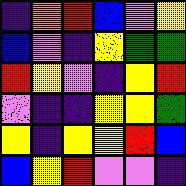[["indigo", "orange", "red", "blue", "violet", "yellow"], ["blue", "violet", "indigo", "yellow", "green", "green"], ["red", "yellow", "violet", "indigo", "yellow", "red"], ["violet", "indigo", "indigo", "yellow", "yellow", "green"], ["yellow", "indigo", "yellow", "yellow", "red", "blue"], ["blue", "yellow", "red", "violet", "violet", "indigo"]]